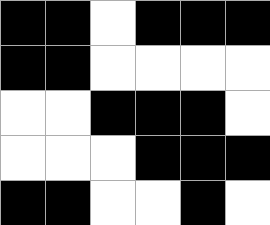[["black", "black", "white", "black", "black", "black"], ["black", "black", "white", "white", "white", "white"], ["white", "white", "black", "black", "black", "white"], ["white", "white", "white", "black", "black", "black"], ["black", "black", "white", "white", "black", "white"]]